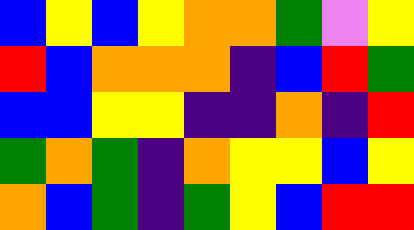[["blue", "yellow", "blue", "yellow", "orange", "orange", "green", "violet", "yellow"], ["red", "blue", "orange", "orange", "orange", "indigo", "blue", "red", "green"], ["blue", "blue", "yellow", "yellow", "indigo", "indigo", "orange", "indigo", "red"], ["green", "orange", "green", "indigo", "orange", "yellow", "yellow", "blue", "yellow"], ["orange", "blue", "green", "indigo", "green", "yellow", "blue", "red", "red"]]